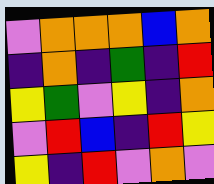[["violet", "orange", "orange", "orange", "blue", "orange"], ["indigo", "orange", "indigo", "green", "indigo", "red"], ["yellow", "green", "violet", "yellow", "indigo", "orange"], ["violet", "red", "blue", "indigo", "red", "yellow"], ["yellow", "indigo", "red", "violet", "orange", "violet"]]